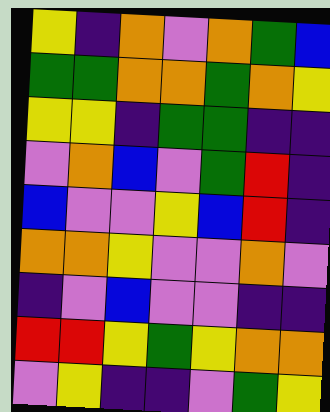[["yellow", "indigo", "orange", "violet", "orange", "green", "blue"], ["green", "green", "orange", "orange", "green", "orange", "yellow"], ["yellow", "yellow", "indigo", "green", "green", "indigo", "indigo"], ["violet", "orange", "blue", "violet", "green", "red", "indigo"], ["blue", "violet", "violet", "yellow", "blue", "red", "indigo"], ["orange", "orange", "yellow", "violet", "violet", "orange", "violet"], ["indigo", "violet", "blue", "violet", "violet", "indigo", "indigo"], ["red", "red", "yellow", "green", "yellow", "orange", "orange"], ["violet", "yellow", "indigo", "indigo", "violet", "green", "yellow"]]